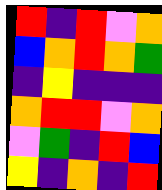[["red", "indigo", "red", "violet", "orange"], ["blue", "orange", "red", "orange", "green"], ["indigo", "yellow", "indigo", "indigo", "indigo"], ["orange", "red", "red", "violet", "orange"], ["violet", "green", "indigo", "red", "blue"], ["yellow", "indigo", "orange", "indigo", "red"]]